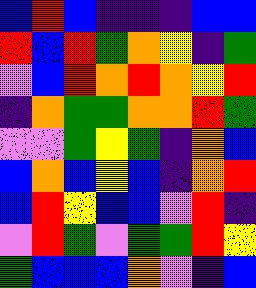[["blue", "red", "blue", "indigo", "indigo", "indigo", "blue", "blue"], ["red", "blue", "red", "green", "orange", "yellow", "indigo", "green"], ["violet", "blue", "red", "orange", "red", "orange", "yellow", "red"], ["indigo", "orange", "green", "green", "orange", "orange", "red", "green"], ["violet", "violet", "green", "yellow", "green", "indigo", "orange", "blue"], ["blue", "orange", "blue", "yellow", "blue", "indigo", "orange", "red"], ["blue", "red", "yellow", "blue", "blue", "violet", "red", "indigo"], ["violet", "red", "green", "violet", "green", "green", "red", "yellow"], ["green", "blue", "blue", "blue", "orange", "violet", "indigo", "blue"]]